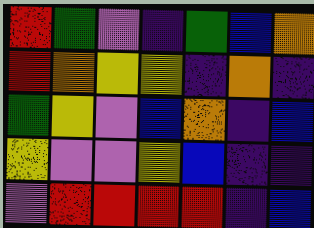[["red", "green", "violet", "indigo", "green", "blue", "orange"], ["red", "orange", "yellow", "yellow", "indigo", "orange", "indigo"], ["green", "yellow", "violet", "blue", "orange", "indigo", "blue"], ["yellow", "violet", "violet", "yellow", "blue", "indigo", "indigo"], ["violet", "red", "red", "red", "red", "indigo", "blue"]]